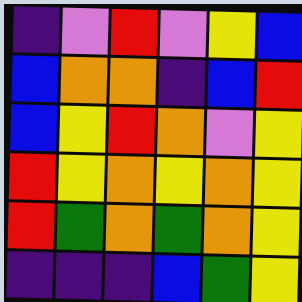[["indigo", "violet", "red", "violet", "yellow", "blue"], ["blue", "orange", "orange", "indigo", "blue", "red"], ["blue", "yellow", "red", "orange", "violet", "yellow"], ["red", "yellow", "orange", "yellow", "orange", "yellow"], ["red", "green", "orange", "green", "orange", "yellow"], ["indigo", "indigo", "indigo", "blue", "green", "yellow"]]